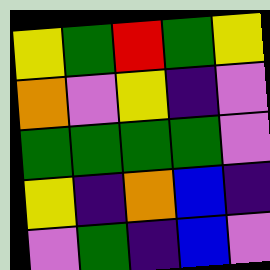[["yellow", "green", "red", "green", "yellow"], ["orange", "violet", "yellow", "indigo", "violet"], ["green", "green", "green", "green", "violet"], ["yellow", "indigo", "orange", "blue", "indigo"], ["violet", "green", "indigo", "blue", "violet"]]